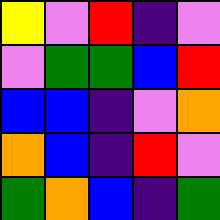[["yellow", "violet", "red", "indigo", "violet"], ["violet", "green", "green", "blue", "red"], ["blue", "blue", "indigo", "violet", "orange"], ["orange", "blue", "indigo", "red", "violet"], ["green", "orange", "blue", "indigo", "green"]]